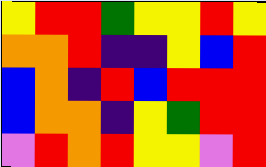[["yellow", "red", "red", "green", "yellow", "yellow", "red", "yellow"], ["orange", "orange", "red", "indigo", "indigo", "yellow", "blue", "red"], ["blue", "orange", "indigo", "red", "blue", "red", "red", "red"], ["blue", "orange", "orange", "indigo", "yellow", "green", "red", "red"], ["violet", "red", "orange", "red", "yellow", "yellow", "violet", "red"]]